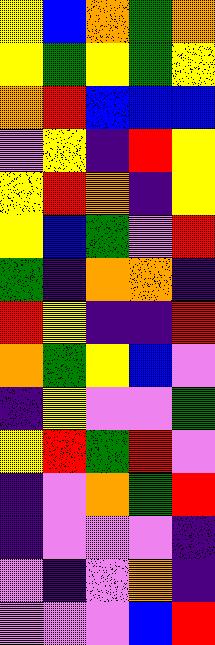[["yellow", "blue", "orange", "green", "orange"], ["yellow", "green", "yellow", "green", "yellow"], ["orange", "red", "blue", "blue", "blue"], ["violet", "yellow", "indigo", "red", "yellow"], ["yellow", "red", "orange", "indigo", "yellow"], ["yellow", "blue", "green", "violet", "red"], ["green", "indigo", "orange", "orange", "indigo"], ["red", "yellow", "indigo", "indigo", "red"], ["orange", "green", "yellow", "blue", "violet"], ["indigo", "yellow", "violet", "violet", "green"], ["yellow", "red", "green", "red", "violet"], ["indigo", "violet", "orange", "green", "red"], ["indigo", "violet", "violet", "violet", "indigo"], ["violet", "indigo", "violet", "orange", "indigo"], ["violet", "violet", "violet", "blue", "red"]]